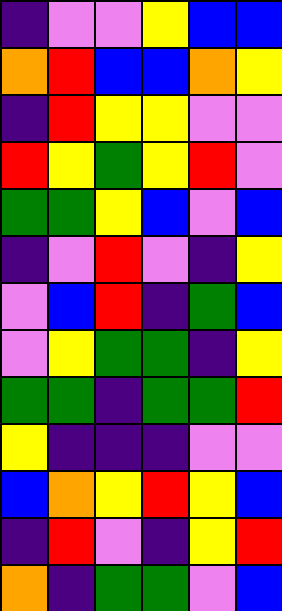[["indigo", "violet", "violet", "yellow", "blue", "blue"], ["orange", "red", "blue", "blue", "orange", "yellow"], ["indigo", "red", "yellow", "yellow", "violet", "violet"], ["red", "yellow", "green", "yellow", "red", "violet"], ["green", "green", "yellow", "blue", "violet", "blue"], ["indigo", "violet", "red", "violet", "indigo", "yellow"], ["violet", "blue", "red", "indigo", "green", "blue"], ["violet", "yellow", "green", "green", "indigo", "yellow"], ["green", "green", "indigo", "green", "green", "red"], ["yellow", "indigo", "indigo", "indigo", "violet", "violet"], ["blue", "orange", "yellow", "red", "yellow", "blue"], ["indigo", "red", "violet", "indigo", "yellow", "red"], ["orange", "indigo", "green", "green", "violet", "blue"]]